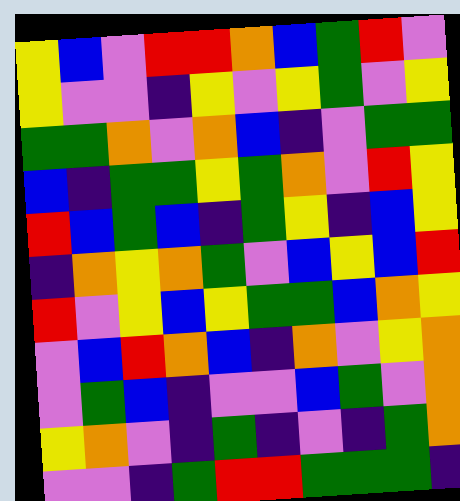[["yellow", "blue", "violet", "red", "red", "orange", "blue", "green", "red", "violet"], ["yellow", "violet", "violet", "indigo", "yellow", "violet", "yellow", "green", "violet", "yellow"], ["green", "green", "orange", "violet", "orange", "blue", "indigo", "violet", "green", "green"], ["blue", "indigo", "green", "green", "yellow", "green", "orange", "violet", "red", "yellow"], ["red", "blue", "green", "blue", "indigo", "green", "yellow", "indigo", "blue", "yellow"], ["indigo", "orange", "yellow", "orange", "green", "violet", "blue", "yellow", "blue", "red"], ["red", "violet", "yellow", "blue", "yellow", "green", "green", "blue", "orange", "yellow"], ["violet", "blue", "red", "orange", "blue", "indigo", "orange", "violet", "yellow", "orange"], ["violet", "green", "blue", "indigo", "violet", "violet", "blue", "green", "violet", "orange"], ["yellow", "orange", "violet", "indigo", "green", "indigo", "violet", "indigo", "green", "orange"], ["violet", "violet", "indigo", "green", "red", "red", "green", "green", "green", "indigo"]]